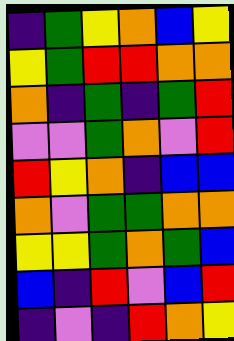[["indigo", "green", "yellow", "orange", "blue", "yellow"], ["yellow", "green", "red", "red", "orange", "orange"], ["orange", "indigo", "green", "indigo", "green", "red"], ["violet", "violet", "green", "orange", "violet", "red"], ["red", "yellow", "orange", "indigo", "blue", "blue"], ["orange", "violet", "green", "green", "orange", "orange"], ["yellow", "yellow", "green", "orange", "green", "blue"], ["blue", "indigo", "red", "violet", "blue", "red"], ["indigo", "violet", "indigo", "red", "orange", "yellow"]]